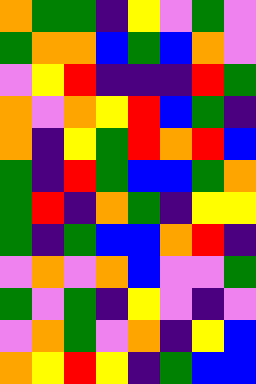[["orange", "green", "green", "indigo", "yellow", "violet", "green", "violet"], ["green", "orange", "orange", "blue", "green", "blue", "orange", "violet"], ["violet", "yellow", "red", "indigo", "indigo", "indigo", "red", "green"], ["orange", "violet", "orange", "yellow", "red", "blue", "green", "indigo"], ["orange", "indigo", "yellow", "green", "red", "orange", "red", "blue"], ["green", "indigo", "red", "green", "blue", "blue", "green", "orange"], ["green", "red", "indigo", "orange", "green", "indigo", "yellow", "yellow"], ["green", "indigo", "green", "blue", "blue", "orange", "red", "indigo"], ["violet", "orange", "violet", "orange", "blue", "violet", "violet", "green"], ["green", "violet", "green", "indigo", "yellow", "violet", "indigo", "violet"], ["violet", "orange", "green", "violet", "orange", "indigo", "yellow", "blue"], ["orange", "yellow", "red", "yellow", "indigo", "green", "blue", "blue"]]